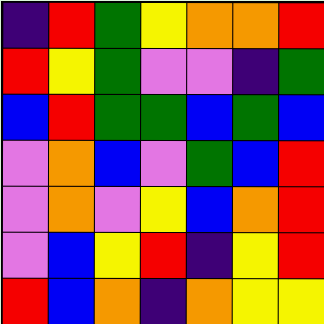[["indigo", "red", "green", "yellow", "orange", "orange", "red"], ["red", "yellow", "green", "violet", "violet", "indigo", "green"], ["blue", "red", "green", "green", "blue", "green", "blue"], ["violet", "orange", "blue", "violet", "green", "blue", "red"], ["violet", "orange", "violet", "yellow", "blue", "orange", "red"], ["violet", "blue", "yellow", "red", "indigo", "yellow", "red"], ["red", "blue", "orange", "indigo", "orange", "yellow", "yellow"]]